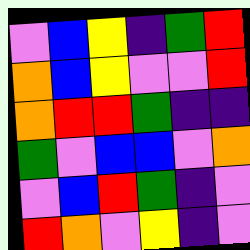[["violet", "blue", "yellow", "indigo", "green", "red"], ["orange", "blue", "yellow", "violet", "violet", "red"], ["orange", "red", "red", "green", "indigo", "indigo"], ["green", "violet", "blue", "blue", "violet", "orange"], ["violet", "blue", "red", "green", "indigo", "violet"], ["red", "orange", "violet", "yellow", "indigo", "violet"]]